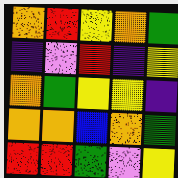[["orange", "red", "yellow", "orange", "green"], ["indigo", "violet", "red", "indigo", "yellow"], ["orange", "green", "yellow", "yellow", "indigo"], ["orange", "orange", "blue", "orange", "green"], ["red", "red", "green", "violet", "yellow"]]